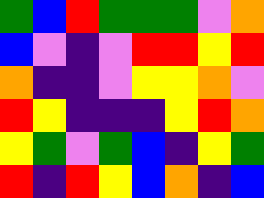[["green", "blue", "red", "green", "green", "green", "violet", "orange"], ["blue", "violet", "indigo", "violet", "red", "red", "yellow", "red"], ["orange", "indigo", "indigo", "violet", "yellow", "yellow", "orange", "violet"], ["red", "yellow", "indigo", "indigo", "indigo", "yellow", "red", "orange"], ["yellow", "green", "violet", "green", "blue", "indigo", "yellow", "green"], ["red", "indigo", "red", "yellow", "blue", "orange", "indigo", "blue"]]